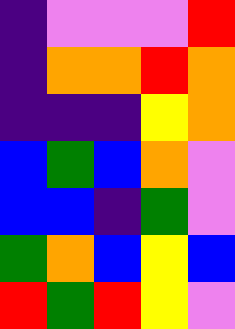[["indigo", "violet", "violet", "violet", "red"], ["indigo", "orange", "orange", "red", "orange"], ["indigo", "indigo", "indigo", "yellow", "orange"], ["blue", "green", "blue", "orange", "violet"], ["blue", "blue", "indigo", "green", "violet"], ["green", "orange", "blue", "yellow", "blue"], ["red", "green", "red", "yellow", "violet"]]